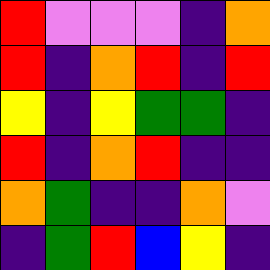[["red", "violet", "violet", "violet", "indigo", "orange"], ["red", "indigo", "orange", "red", "indigo", "red"], ["yellow", "indigo", "yellow", "green", "green", "indigo"], ["red", "indigo", "orange", "red", "indigo", "indigo"], ["orange", "green", "indigo", "indigo", "orange", "violet"], ["indigo", "green", "red", "blue", "yellow", "indigo"]]